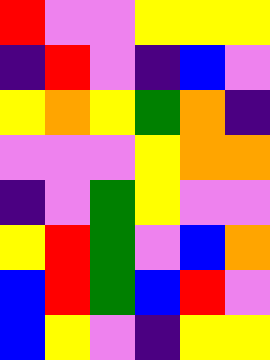[["red", "violet", "violet", "yellow", "yellow", "yellow"], ["indigo", "red", "violet", "indigo", "blue", "violet"], ["yellow", "orange", "yellow", "green", "orange", "indigo"], ["violet", "violet", "violet", "yellow", "orange", "orange"], ["indigo", "violet", "green", "yellow", "violet", "violet"], ["yellow", "red", "green", "violet", "blue", "orange"], ["blue", "red", "green", "blue", "red", "violet"], ["blue", "yellow", "violet", "indigo", "yellow", "yellow"]]